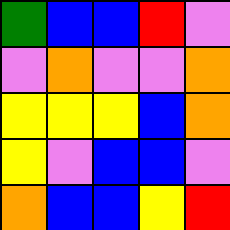[["green", "blue", "blue", "red", "violet"], ["violet", "orange", "violet", "violet", "orange"], ["yellow", "yellow", "yellow", "blue", "orange"], ["yellow", "violet", "blue", "blue", "violet"], ["orange", "blue", "blue", "yellow", "red"]]